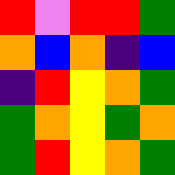[["red", "violet", "red", "red", "green"], ["orange", "blue", "orange", "indigo", "blue"], ["indigo", "red", "yellow", "orange", "green"], ["green", "orange", "yellow", "green", "orange"], ["green", "red", "yellow", "orange", "green"]]